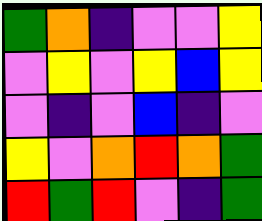[["green", "orange", "indigo", "violet", "violet", "yellow"], ["violet", "yellow", "violet", "yellow", "blue", "yellow"], ["violet", "indigo", "violet", "blue", "indigo", "violet"], ["yellow", "violet", "orange", "red", "orange", "green"], ["red", "green", "red", "violet", "indigo", "green"]]